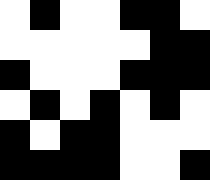[["white", "black", "white", "white", "black", "black", "white"], ["white", "white", "white", "white", "white", "black", "black"], ["black", "white", "white", "white", "black", "black", "black"], ["white", "black", "white", "black", "white", "black", "white"], ["black", "white", "black", "black", "white", "white", "white"], ["black", "black", "black", "black", "white", "white", "black"]]